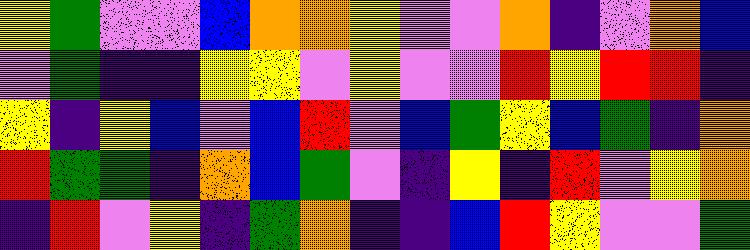[["yellow", "green", "violet", "violet", "blue", "orange", "orange", "yellow", "violet", "violet", "orange", "indigo", "violet", "orange", "blue"], ["violet", "green", "indigo", "indigo", "yellow", "yellow", "violet", "yellow", "violet", "violet", "red", "yellow", "red", "red", "indigo"], ["yellow", "indigo", "yellow", "blue", "violet", "blue", "red", "violet", "blue", "green", "yellow", "blue", "green", "indigo", "orange"], ["red", "green", "green", "indigo", "orange", "blue", "green", "violet", "indigo", "yellow", "indigo", "red", "violet", "yellow", "orange"], ["indigo", "red", "violet", "yellow", "indigo", "green", "orange", "indigo", "indigo", "blue", "red", "yellow", "violet", "violet", "green"]]